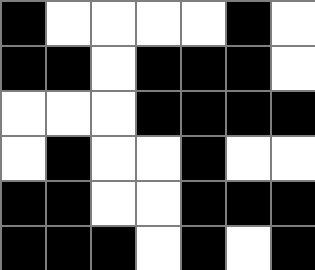[["black", "white", "white", "white", "white", "black", "white"], ["black", "black", "white", "black", "black", "black", "white"], ["white", "white", "white", "black", "black", "black", "black"], ["white", "black", "white", "white", "black", "white", "white"], ["black", "black", "white", "white", "black", "black", "black"], ["black", "black", "black", "white", "black", "white", "black"]]